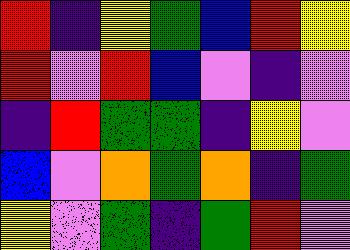[["red", "indigo", "yellow", "green", "blue", "red", "yellow"], ["red", "violet", "red", "blue", "violet", "indigo", "violet"], ["indigo", "red", "green", "green", "indigo", "yellow", "violet"], ["blue", "violet", "orange", "green", "orange", "indigo", "green"], ["yellow", "violet", "green", "indigo", "green", "red", "violet"]]